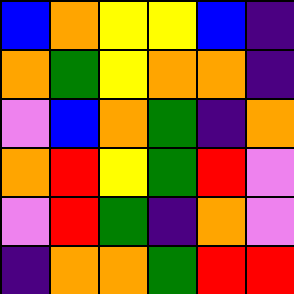[["blue", "orange", "yellow", "yellow", "blue", "indigo"], ["orange", "green", "yellow", "orange", "orange", "indigo"], ["violet", "blue", "orange", "green", "indigo", "orange"], ["orange", "red", "yellow", "green", "red", "violet"], ["violet", "red", "green", "indigo", "orange", "violet"], ["indigo", "orange", "orange", "green", "red", "red"]]